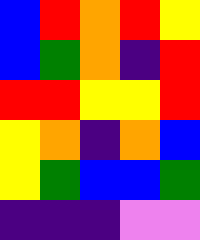[["blue", "red", "orange", "red", "yellow"], ["blue", "green", "orange", "indigo", "red"], ["red", "red", "yellow", "yellow", "red"], ["yellow", "orange", "indigo", "orange", "blue"], ["yellow", "green", "blue", "blue", "green"], ["indigo", "indigo", "indigo", "violet", "violet"]]